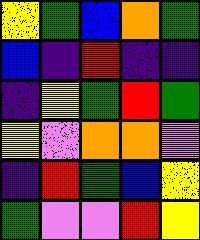[["yellow", "green", "blue", "orange", "green"], ["blue", "indigo", "red", "indigo", "indigo"], ["indigo", "yellow", "green", "red", "green"], ["yellow", "violet", "orange", "orange", "violet"], ["indigo", "red", "green", "blue", "yellow"], ["green", "violet", "violet", "red", "yellow"]]